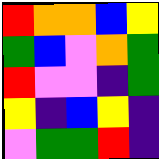[["red", "orange", "orange", "blue", "yellow"], ["green", "blue", "violet", "orange", "green"], ["red", "violet", "violet", "indigo", "green"], ["yellow", "indigo", "blue", "yellow", "indigo"], ["violet", "green", "green", "red", "indigo"]]